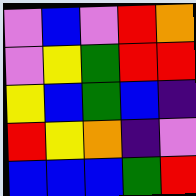[["violet", "blue", "violet", "red", "orange"], ["violet", "yellow", "green", "red", "red"], ["yellow", "blue", "green", "blue", "indigo"], ["red", "yellow", "orange", "indigo", "violet"], ["blue", "blue", "blue", "green", "red"]]